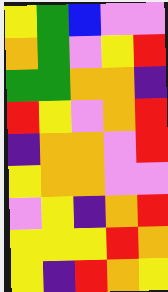[["yellow", "green", "blue", "violet", "violet"], ["orange", "green", "violet", "yellow", "red"], ["green", "green", "orange", "orange", "indigo"], ["red", "yellow", "violet", "orange", "red"], ["indigo", "orange", "orange", "violet", "red"], ["yellow", "orange", "orange", "violet", "violet"], ["violet", "yellow", "indigo", "orange", "red"], ["yellow", "yellow", "yellow", "red", "orange"], ["yellow", "indigo", "red", "orange", "yellow"]]